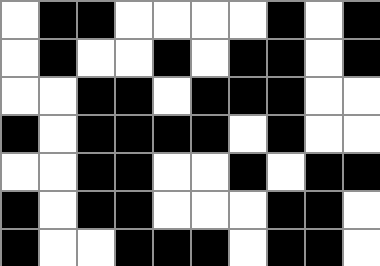[["white", "black", "black", "white", "white", "white", "white", "black", "white", "black"], ["white", "black", "white", "white", "black", "white", "black", "black", "white", "black"], ["white", "white", "black", "black", "white", "black", "black", "black", "white", "white"], ["black", "white", "black", "black", "black", "black", "white", "black", "white", "white"], ["white", "white", "black", "black", "white", "white", "black", "white", "black", "black"], ["black", "white", "black", "black", "white", "white", "white", "black", "black", "white"], ["black", "white", "white", "black", "black", "black", "white", "black", "black", "white"]]